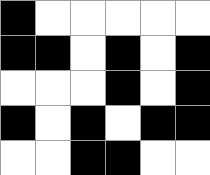[["black", "white", "white", "white", "white", "white"], ["black", "black", "white", "black", "white", "black"], ["white", "white", "white", "black", "white", "black"], ["black", "white", "black", "white", "black", "black"], ["white", "white", "black", "black", "white", "white"]]